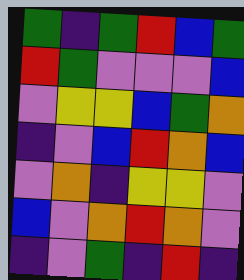[["green", "indigo", "green", "red", "blue", "green"], ["red", "green", "violet", "violet", "violet", "blue"], ["violet", "yellow", "yellow", "blue", "green", "orange"], ["indigo", "violet", "blue", "red", "orange", "blue"], ["violet", "orange", "indigo", "yellow", "yellow", "violet"], ["blue", "violet", "orange", "red", "orange", "violet"], ["indigo", "violet", "green", "indigo", "red", "indigo"]]